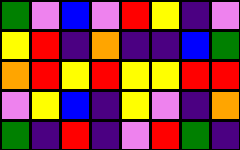[["green", "violet", "blue", "violet", "red", "yellow", "indigo", "violet"], ["yellow", "red", "indigo", "orange", "indigo", "indigo", "blue", "green"], ["orange", "red", "yellow", "red", "yellow", "yellow", "red", "red"], ["violet", "yellow", "blue", "indigo", "yellow", "violet", "indigo", "orange"], ["green", "indigo", "red", "indigo", "violet", "red", "green", "indigo"]]